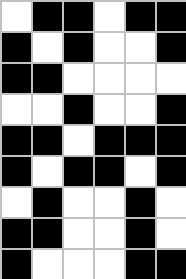[["white", "black", "black", "white", "black", "black"], ["black", "white", "black", "white", "white", "black"], ["black", "black", "white", "white", "white", "white"], ["white", "white", "black", "white", "white", "black"], ["black", "black", "white", "black", "black", "black"], ["black", "white", "black", "black", "white", "black"], ["white", "black", "white", "white", "black", "white"], ["black", "black", "white", "white", "black", "white"], ["black", "white", "white", "white", "black", "black"]]